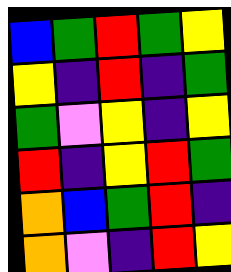[["blue", "green", "red", "green", "yellow"], ["yellow", "indigo", "red", "indigo", "green"], ["green", "violet", "yellow", "indigo", "yellow"], ["red", "indigo", "yellow", "red", "green"], ["orange", "blue", "green", "red", "indigo"], ["orange", "violet", "indigo", "red", "yellow"]]